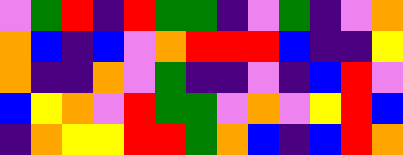[["violet", "green", "red", "indigo", "red", "green", "green", "indigo", "violet", "green", "indigo", "violet", "orange"], ["orange", "blue", "indigo", "blue", "violet", "orange", "red", "red", "red", "blue", "indigo", "indigo", "yellow"], ["orange", "indigo", "indigo", "orange", "violet", "green", "indigo", "indigo", "violet", "indigo", "blue", "red", "violet"], ["blue", "yellow", "orange", "violet", "red", "green", "green", "violet", "orange", "violet", "yellow", "red", "blue"], ["indigo", "orange", "yellow", "yellow", "red", "red", "green", "orange", "blue", "indigo", "blue", "red", "orange"]]